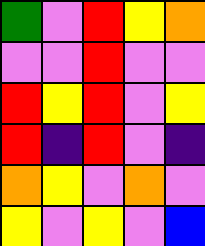[["green", "violet", "red", "yellow", "orange"], ["violet", "violet", "red", "violet", "violet"], ["red", "yellow", "red", "violet", "yellow"], ["red", "indigo", "red", "violet", "indigo"], ["orange", "yellow", "violet", "orange", "violet"], ["yellow", "violet", "yellow", "violet", "blue"]]